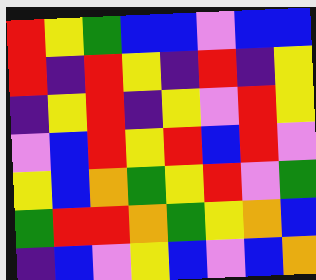[["red", "yellow", "green", "blue", "blue", "violet", "blue", "blue"], ["red", "indigo", "red", "yellow", "indigo", "red", "indigo", "yellow"], ["indigo", "yellow", "red", "indigo", "yellow", "violet", "red", "yellow"], ["violet", "blue", "red", "yellow", "red", "blue", "red", "violet"], ["yellow", "blue", "orange", "green", "yellow", "red", "violet", "green"], ["green", "red", "red", "orange", "green", "yellow", "orange", "blue"], ["indigo", "blue", "violet", "yellow", "blue", "violet", "blue", "orange"]]